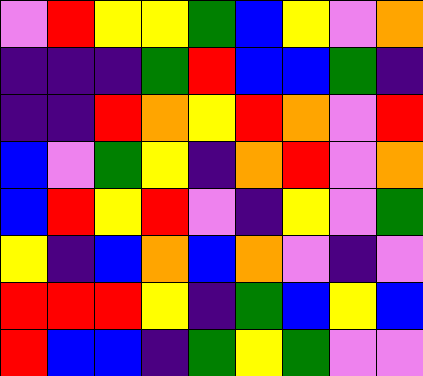[["violet", "red", "yellow", "yellow", "green", "blue", "yellow", "violet", "orange"], ["indigo", "indigo", "indigo", "green", "red", "blue", "blue", "green", "indigo"], ["indigo", "indigo", "red", "orange", "yellow", "red", "orange", "violet", "red"], ["blue", "violet", "green", "yellow", "indigo", "orange", "red", "violet", "orange"], ["blue", "red", "yellow", "red", "violet", "indigo", "yellow", "violet", "green"], ["yellow", "indigo", "blue", "orange", "blue", "orange", "violet", "indigo", "violet"], ["red", "red", "red", "yellow", "indigo", "green", "blue", "yellow", "blue"], ["red", "blue", "blue", "indigo", "green", "yellow", "green", "violet", "violet"]]